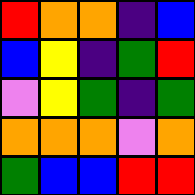[["red", "orange", "orange", "indigo", "blue"], ["blue", "yellow", "indigo", "green", "red"], ["violet", "yellow", "green", "indigo", "green"], ["orange", "orange", "orange", "violet", "orange"], ["green", "blue", "blue", "red", "red"]]